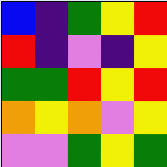[["blue", "indigo", "green", "yellow", "red"], ["red", "indigo", "violet", "indigo", "yellow"], ["green", "green", "red", "yellow", "red"], ["orange", "yellow", "orange", "violet", "yellow"], ["violet", "violet", "green", "yellow", "green"]]